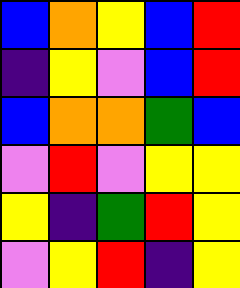[["blue", "orange", "yellow", "blue", "red"], ["indigo", "yellow", "violet", "blue", "red"], ["blue", "orange", "orange", "green", "blue"], ["violet", "red", "violet", "yellow", "yellow"], ["yellow", "indigo", "green", "red", "yellow"], ["violet", "yellow", "red", "indigo", "yellow"]]